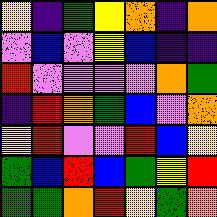[["yellow", "indigo", "green", "yellow", "orange", "indigo", "orange"], ["violet", "blue", "violet", "yellow", "blue", "indigo", "indigo"], ["red", "violet", "violet", "violet", "violet", "orange", "green"], ["indigo", "red", "orange", "green", "blue", "violet", "orange"], ["yellow", "red", "violet", "violet", "red", "blue", "yellow"], ["green", "blue", "red", "blue", "green", "yellow", "red"], ["green", "green", "orange", "red", "yellow", "green", "orange"]]